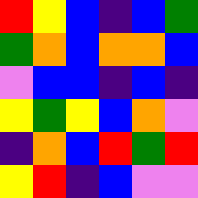[["red", "yellow", "blue", "indigo", "blue", "green"], ["green", "orange", "blue", "orange", "orange", "blue"], ["violet", "blue", "blue", "indigo", "blue", "indigo"], ["yellow", "green", "yellow", "blue", "orange", "violet"], ["indigo", "orange", "blue", "red", "green", "red"], ["yellow", "red", "indigo", "blue", "violet", "violet"]]